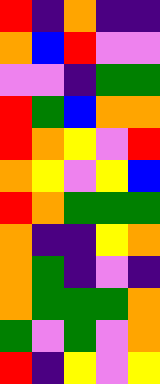[["red", "indigo", "orange", "indigo", "indigo"], ["orange", "blue", "red", "violet", "violet"], ["violet", "violet", "indigo", "green", "green"], ["red", "green", "blue", "orange", "orange"], ["red", "orange", "yellow", "violet", "red"], ["orange", "yellow", "violet", "yellow", "blue"], ["red", "orange", "green", "green", "green"], ["orange", "indigo", "indigo", "yellow", "orange"], ["orange", "green", "indigo", "violet", "indigo"], ["orange", "green", "green", "green", "orange"], ["green", "violet", "green", "violet", "orange"], ["red", "indigo", "yellow", "violet", "yellow"]]